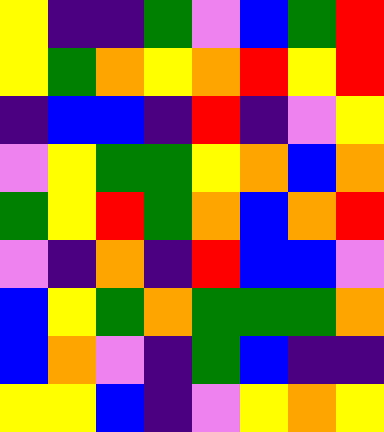[["yellow", "indigo", "indigo", "green", "violet", "blue", "green", "red"], ["yellow", "green", "orange", "yellow", "orange", "red", "yellow", "red"], ["indigo", "blue", "blue", "indigo", "red", "indigo", "violet", "yellow"], ["violet", "yellow", "green", "green", "yellow", "orange", "blue", "orange"], ["green", "yellow", "red", "green", "orange", "blue", "orange", "red"], ["violet", "indigo", "orange", "indigo", "red", "blue", "blue", "violet"], ["blue", "yellow", "green", "orange", "green", "green", "green", "orange"], ["blue", "orange", "violet", "indigo", "green", "blue", "indigo", "indigo"], ["yellow", "yellow", "blue", "indigo", "violet", "yellow", "orange", "yellow"]]